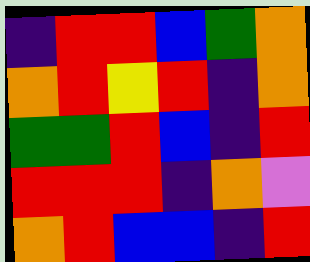[["indigo", "red", "red", "blue", "green", "orange"], ["orange", "red", "yellow", "red", "indigo", "orange"], ["green", "green", "red", "blue", "indigo", "red"], ["red", "red", "red", "indigo", "orange", "violet"], ["orange", "red", "blue", "blue", "indigo", "red"]]